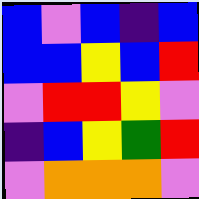[["blue", "violet", "blue", "indigo", "blue"], ["blue", "blue", "yellow", "blue", "red"], ["violet", "red", "red", "yellow", "violet"], ["indigo", "blue", "yellow", "green", "red"], ["violet", "orange", "orange", "orange", "violet"]]